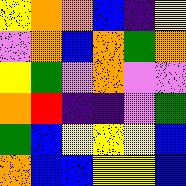[["yellow", "orange", "orange", "blue", "indigo", "yellow"], ["violet", "orange", "blue", "orange", "green", "orange"], ["yellow", "green", "violet", "orange", "violet", "violet"], ["orange", "red", "indigo", "indigo", "violet", "green"], ["green", "blue", "yellow", "yellow", "yellow", "blue"], ["orange", "blue", "blue", "yellow", "yellow", "blue"]]